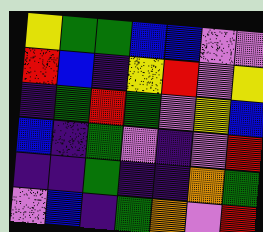[["yellow", "green", "green", "blue", "blue", "violet", "violet"], ["red", "blue", "indigo", "yellow", "red", "violet", "yellow"], ["indigo", "green", "red", "green", "violet", "yellow", "blue"], ["blue", "indigo", "green", "violet", "indigo", "violet", "red"], ["indigo", "indigo", "green", "indigo", "indigo", "orange", "green"], ["violet", "blue", "indigo", "green", "orange", "violet", "red"]]